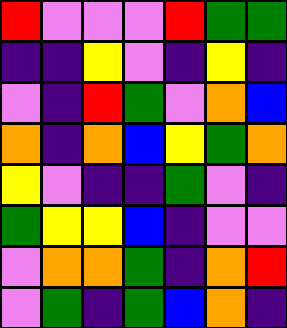[["red", "violet", "violet", "violet", "red", "green", "green"], ["indigo", "indigo", "yellow", "violet", "indigo", "yellow", "indigo"], ["violet", "indigo", "red", "green", "violet", "orange", "blue"], ["orange", "indigo", "orange", "blue", "yellow", "green", "orange"], ["yellow", "violet", "indigo", "indigo", "green", "violet", "indigo"], ["green", "yellow", "yellow", "blue", "indigo", "violet", "violet"], ["violet", "orange", "orange", "green", "indigo", "orange", "red"], ["violet", "green", "indigo", "green", "blue", "orange", "indigo"]]